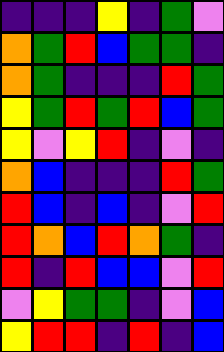[["indigo", "indigo", "indigo", "yellow", "indigo", "green", "violet"], ["orange", "green", "red", "blue", "green", "green", "indigo"], ["orange", "green", "indigo", "indigo", "indigo", "red", "green"], ["yellow", "green", "red", "green", "red", "blue", "green"], ["yellow", "violet", "yellow", "red", "indigo", "violet", "indigo"], ["orange", "blue", "indigo", "indigo", "indigo", "red", "green"], ["red", "blue", "indigo", "blue", "indigo", "violet", "red"], ["red", "orange", "blue", "red", "orange", "green", "indigo"], ["red", "indigo", "red", "blue", "blue", "violet", "red"], ["violet", "yellow", "green", "green", "indigo", "violet", "blue"], ["yellow", "red", "red", "indigo", "red", "indigo", "blue"]]